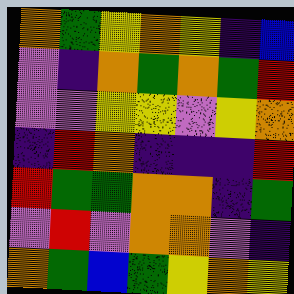[["orange", "green", "yellow", "orange", "yellow", "indigo", "blue"], ["violet", "indigo", "orange", "green", "orange", "green", "red"], ["violet", "violet", "yellow", "yellow", "violet", "yellow", "orange"], ["indigo", "red", "orange", "indigo", "indigo", "indigo", "red"], ["red", "green", "green", "orange", "orange", "indigo", "green"], ["violet", "red", "violet", "orange", "orange", "violet", "indigo"], ["orange", "green", "blue", "green", "yellow", "orange", "yellow"]]